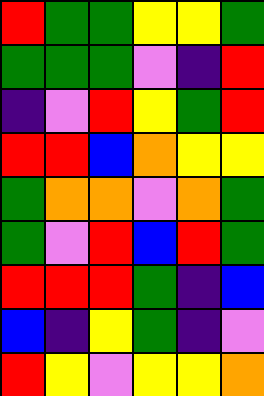[["red", "green", "green", "yellow", "yellow", "green"], ["green", "green", "green", "violet", "indigo", "red"], ["indigo", "violet", "red", "yellow", "green", "red"], ["red", "red", "blue", "orange", "yellow", "yellow"], ["green", "orange", "orange", "violet", "orange", "green"], ["green", "violet", "red", "blue", "red", "green"], ["red", "red", "red", "green", "indigo", "blue"], ["blue", "indigo", "yellow", "green", "indigo", "violet"], ["red", "yellow", "violet", "yellow", "yellow", "orange"]]